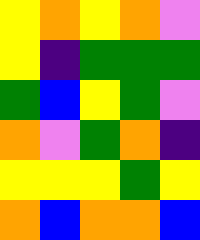[["yellow", "orange", "yellow", "orange", "violet"], ["yellow", "indigo", "green", "green", "green"], ["green", "blue", "yellow", "green", "violet"], ["orange", "violet", "green", "orange", "indigo"], ["yellow", "yellow", "yellow", "green", "yellow"], ["orange", "blue", "orange", "orange", "blue"]]